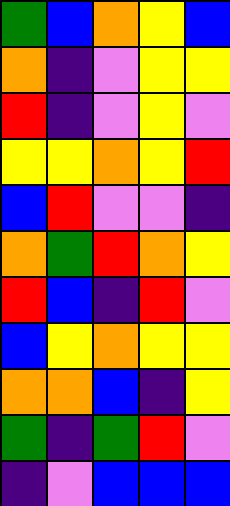[["green", "blue", "orange", "yellow", "blue"], ["orange", "indigo", "violet", "yellow", "yellow"], ["red", "indigo", "violet", "yellow", "violet"], ["yellow", "yellow", "orange", "yellow", "red"], ["blue", "red", "violet", "violet", "indigo"], ["orange", "green", "red", "orange", "yellow"], ["red", "blue", "indigo", "red", "violet"], ["blue", "yellow", "orange", "yellow", "yellow"], ["orange", "orange", "blue", "indigo", "yellow"], ["green", "indigo", "green", "red", "violet"], ["indigo", "violet", "blue", "blue", "blue"]]